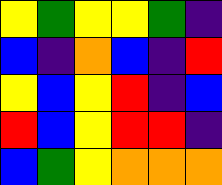[["yellow", "green", "yellow", "yellow", "green", "indigo"], ["blue", "indigo", "orange", "blue", "indigo", "red"], ["yellow", "blue", "yellow", "red", "indigo", "blue"], ["red", "blue", "yellow", "red", "red", "indigo"], ["blue", "green", "yellow", "orange", "orange", "orange"]]